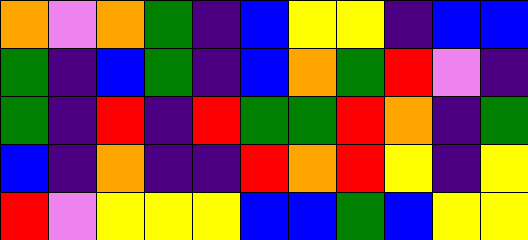[["orange", "violet", "orange", "green", "indigo", "blue", "yellow", "yellow", "indigo", "blue", "blue"], ["green", "indigo", "blue", "green", "indigo", "blue", "orange", "green", "red", "violet", "indigo"], ["green", "indigo", "red", "indigo", "red", "green", "green", "red", "orange", "indigo", "green"], ["blue", "indigo", "orange", "indigo", "indigo", "red", "orange", "red", "yellow", "indigo", "yellow"], ["red", "violet", "yellow", "yellow", "yellow", "blue", "blue", "green", "blue", "yellow", "yellow"]]